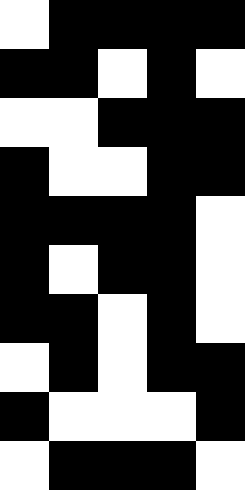[["white", "black", "black", "black", "black"], ["black", "black", "white", "black", "white"], ["white", "white", "black", "black", "black"], ["black", "white", "white", "black", "black"], ["black", "black", "black", "black", "white"], ["black", "white", "black", "black", "white"], ["black", "black", "white", "black", "white"], ["white", "black", "white", "black", "black"], ["black", "white", "white", "white", "black"], ["white", "black", "black", "black", "white"]]